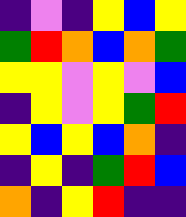[["indigo", "violet", "indigo", "yellow", "blue", "yellow"], ["green", "red", "orange", "blue", "orange", "green"], ["yellow", "yellow", "violet", "yellow", "violet", "blue"], ["indigo", "yellow", "violet", "yellow", "green", "red"], ["yellow", "blue", "yellow", "blue", "orange", "indigo"], ["indigo", "yellow", "indigo", "green", "red", "blue"], ["orange", "indigo", "yellow", "red", "indigo", "indigo"]]